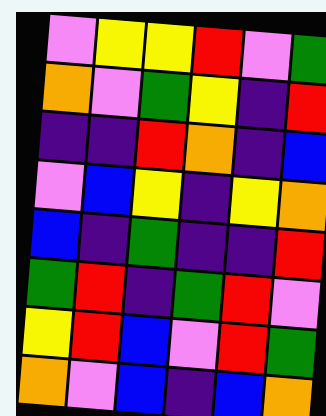[["violet", "yellow", "yellow", "red", "violet", "green"], ["orange", "violet", "green", "yellow", "indigo", "red"], ["indigo", "indigo", "red", "orange", "indigo", "blue"], ["violet", "blue", "yellow", "indigo", "yellow", "orange"], ["blue", "indigo", "green", "indigo", "indigo", "red"], ["green", "red", "indigo", "green", "red", "violet"], ["yellow", "red", "blue", "violet", "red", "green"], ["orange", "violet", "blue", "indigo", "blue", "orange"]]